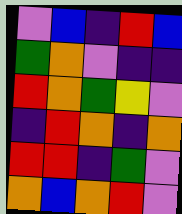[["violet", "blue", "indigo", "red", "blue"], ["green", "orange", "violet", "indigo", "indigo"], ["red", "orange", "green", "yellow", "violet"], ["indigo", "red", "orange", "indigo", "orange"], ["red", "red", "indigo", "green", "violet"], ["orange", "blue", "orange", "red", "violet"]]